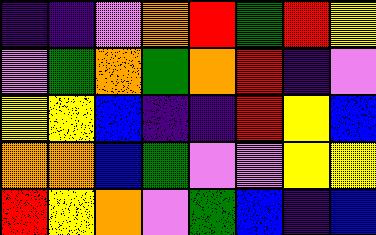[["indigo", "indigo", "violet", "orange", "red", "green", "red", "yellow"], ["violet", "green", "orange", "green", "orange", "red", "indigo", "violet"], ["yellow", "yellow", "blue", "indigo", "indigo", "red", "yellow", "blue"], ["orange", "orange", "blue", "green", "violet", "violet", "yellow", "yellow"], ["red", "yellow", "orange", "violet", "green", "blue", "indigo", "blue"]]